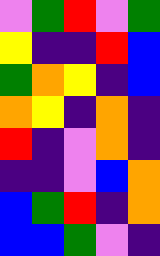[["violet", "green", "red", "violet", "green"], ["yellow", "indigo", "indigo", "red", "blue"], ["green", "orange", "yellow", "indigo", "blue"], ["orange", "yellow", "indigo", "orange", "indigo"], ["red", "indigo", "violet", "orange", "indigo"], ["indigo", "indigo", "violet", "blue", "orange"], ["blue", "green", "red", "indigo", "orange"], ["blue", "blue", "green", "violet", "indigo"]]